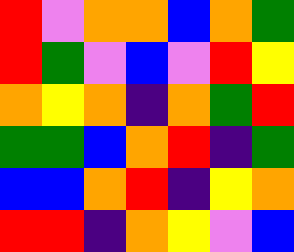[["red", "violet", "orange", "orange", "blue", "orange", "green"], ["red", "green", "violet", "blue", "violet", "red", "yellow"], ["orange", "yellow", "orange", "indigo", "orange", "green", "red"], ["green", "green", "blue", "orange", "red", "indigo", "green"], ["blue", "blue", "orange", "red", "indigo", "yellow", "orange"], ["red", "red", "indigo", "orange", "yellow", "violet", "blue"]]